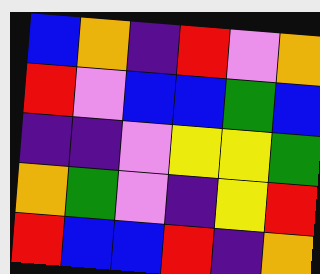[["blue", "orange", "indigo", "red", "violet", "orange"], ["red", "violet", "blue", "blue", "green", "blue"], ["indigo", "indigo", "violet", "yellow", "yellow", "green"], ["orange", "green", "violet", "indigo", "yellow", "red"], ["red", "blue", "blue", "red", "indigo", "orange"]]